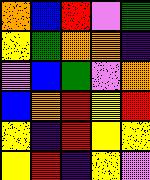[["orange", "blue", "red", "violet", "green"], ["yellow", "green", "orange", "orange", "indigo"], ["violet", "blue", "green", "violet", "orange"], ["blue", "orange", "red", "yellow", "red"], ["yellow", "indigo", "red", "yellow", "yellow"], ["yellow", "red", "indigo", "yellow", "violet"]]